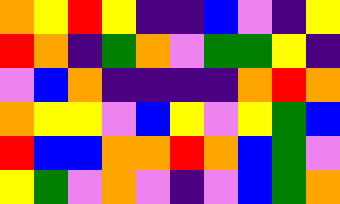[["orange", "yellow", "red", "yellow", "indigo", "indigo", "blue", "violet", "indigo", "yellow"], ["red", "orange", "indigo", "green", "orange", "violet", "green", "green", "yellow", "indigo"], ["violet", "blue", "orange", "indigo", "indigo", "indigo", "indigo", "orange", "red", "orange"], ["orange", "yellow", "yellow", "violet", "blue", "yellow", "violet", "yellow", "green", "blue"], ["red", "blue", "blue", "orange", "orange", "red", "orange", "blue", "green", "violet"], ["yellow", "green", "violet", "orange", "violet", "indigo", "violet", "blue", "green", "orange"]]